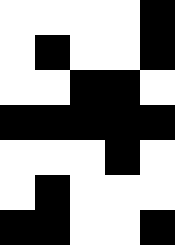[["white", "white", "white", "white", "black"], ["white", "black", "white", "white", "black"], ["white", "white", "black", "black", "white"], ["black", "black", "black", "black", "black"], ["white", "white", "white", "black", "white"], ["white", "black", "white", "white", "white"], ["black", "black", "white", "white", "black"]]